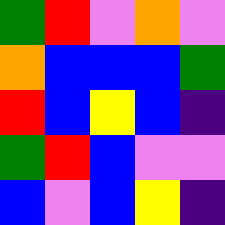[["green", "red", "violet", "orange", "violet"], ["orange", "blue", "blue", "blue", "green"], ["red", "blue", "yellow", "blue", "indigo"], ["green", "red", "blue", "violet", "violet"], ["blue", "violet", "blue", "yellow", "indigo"]]